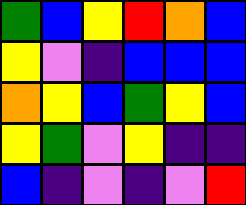[["green", "blue", "yellow", "red", "orange", "blue"], ["yellow", "violet", "indigo", "blue", "blue", "blue"], ["orange", "yellow", "blue", "green", "yellow", "blue"], ["yellow", "green", "violet", "yellow", "indigo", "indigo"], ["blue", "indigo", "violet", "indigo", "violet", "red"]]